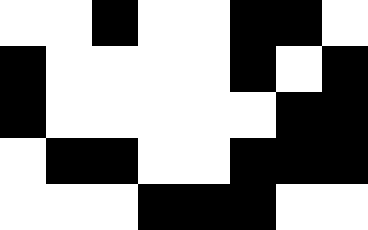[["white", "white", "black", "white", "white", "black", "black", "white"], ["black", "white", "white", "white", "white", "black", "white", "black"], ["black", "white", "white", "white", "white", "white", "black", "black"], ["white", "black", "black", "white", "white", "black", "black", "black"], ["white", "white", "white", "black", "black", "black", "white", "white"]]